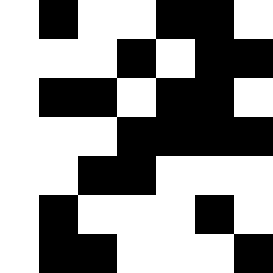[["white", "black", "white", "white", "black", "black", "white"], ["white", "white", "white", "black", "white", "black", "black"], ["white", "black", "black", "white", "black", "black", "white"], ["white", "white", "white", "black", "black", "black", "black"], ["white", "white", "black", "black", "white", "white", "white"], ["white", "black", "white", "white", "white", "black", "white"], ["white", "black", "black", "white", "white", "white", "black"]]